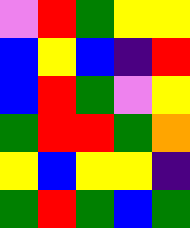[["violet", "red", "green", "yellow", "yellow"], ["blue", "yellow", "blue", "indigo", "red"], ["blue", "red", "green", "violet", "yellow"], ["green", "red", "red", "green", "orange"], ["yellow", "blue", "yellow", "yellow", "indigo"], ["green", "red", "green", "blue", "green"]]